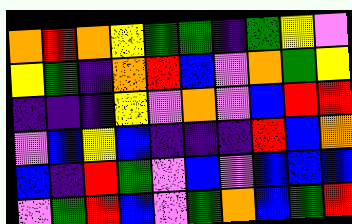[["orange", "red", "orange", "yellow", "green", "green", "indigo", "green", "yellow", "violet"], ["yellow", "green", "indigo", "orange", "red", "blue", "violet", "orange", "green", "yellow"], ["indigo", "indigo", "indigo", "yellow", "violet", "orange", "violet", "blue", "red", "red"], ["violet", "blue", "yellow", "blue", "indigo", "indigo", "indigo", "red", "blue", "orange"], ["blue", "indigo", "red", "green", "violet", "blue", "violet", "blue", "blue", "blue"], ["violet", "green", "red", "blue", "violet", "green", "orange", "blue", "green", "red"]]